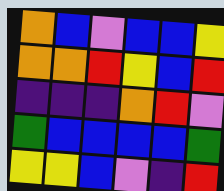[["orange", "blue", "violet", "blue", "blue", "yellow"], ["orange", "orange", "red", "yellow", "blue", "red"], ["indigo", "indigo", "indigo", "orange", "red", "violet"], ["green", "blue", "blue", "blue", "blue", "green"], ["yellow", "yellow", "blue", "violet", "indigo", "red"]]